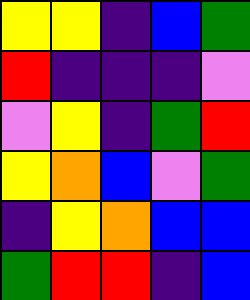[["yellow", "yellow", "indigo", "blue", "green"], ["red", "indigo", "indigo", "indigo", "violet"], ["violet", "yellow", "indigo", "green", "red"], ["yellow", "orange", "blue", "violet", "green"], ["indigo", "yellow", "orange", "blue", "blue"], ["green", "red", "red", "indigo", "blue"]]